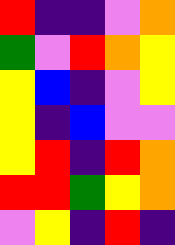[["red", "indigo", "indigo", "violet", "orange"], ["green", "violet", "red", "orange", "yellow"], ["yellow", "blue", "indigo", "violet", "yellow"], ["yellow", "indigo", "blue", "violet", "violet"], ["yellow", "red", "indigo", "red", "orange"], ["red", "red", "green", "yellow", "orange"], ["violet", "yellow", "indigo", "red", "indigo"]]